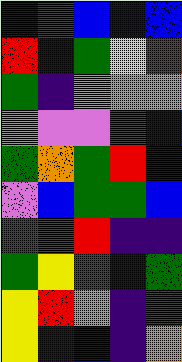[["indigo", "green", "blue", "blue", "blue"], ["red", "blue", "green", "yellow", "red"], ["green", "indigo", "violet", "violet", "violet"], ["orange", "violet", "violet", "red", "blue"], ["green", "orange", "green", "red", "indigo"], ["violet", "blue", "green", "green", "blue"], ["green", "red", "red", "indigo", "indigo"], ["green", "yellow", "green", "blue", "green"], ["yellow", "red", "orange", "indigo", "green"], ["yellow", "indigo", "blue", "indigo", "orange"]]